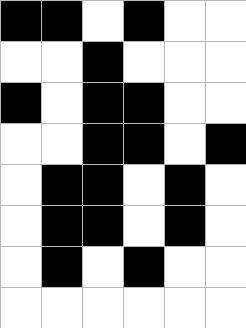[["black", "black", "white", "black", "white", "white"], ["white", "white", "black", "white", "white", "white"], ["black", "white", "black", "black", "white", "white"], ["white", "white", "black", "black", "white", "black"], ["white", "black", "black", "white", "black", "white"], ["white", "black", "black", "white", "black", "white"], ["white", "black", "white", "black", "white", "white"], ["white", "white", "white", "white", "white", "white"]]